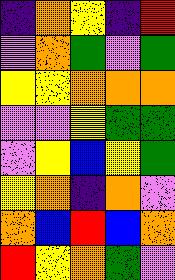[["indigo", "orange", "yellow", "indigo", "red"], ["violet", "orange", "green", "violet", "green"], ["yellow", "yellow", "orange", "orange", "orange"], ["violet", "violet", "yellow", "green", "green"], ["violet", "yellow", "blue", "yellow", "green"], ["yellow", "orange", "indigo", "orange", "violet"], ["orange", "blue", "red", "blue", "orange"], ["red", "yellow", "orange", "green", "violet"]]